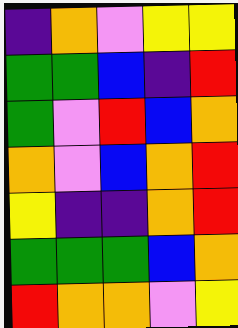[["indigo", "orange", "violet", "yellow", "yellow"], ["green", "green", "blue", "indigo", "red"], ["green", "violet", "red", "blue", "orange"], ["orange", "violet", "blue", "orange", "red"], ["yellow", "indigo", "indigo", "orange", "red"], ["green", "green", "green", "blue", "orange"], ["red", "orange", "orange", "violet", "yellow"]]